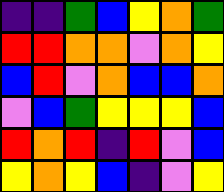[["indigo", "indigo", "green", "blue", "yellow", "orange", "green"], ["red", "red", "orange", "orange", "violet", "orange", "yellow"], ["blue", "red", "violet", "orange", "blue", "blue", "orange"], ["violet", "blue", "green", "yellow", "yellow", "yellow", "blue"], ["red", "orange", "red", "indigo", "red", "violet", "blue"], ["yellow", "orange", "yellow", "blue", "indigo", "violet", "yellow"]]